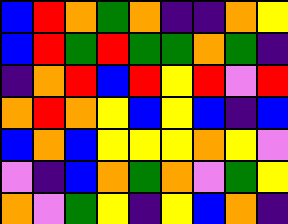[["blue", "red", "orange", "green", "orange", "indigo", "indigo", "orange", "yellow"], ["blue", "red", "green", "red", "green", "green", "orange", "green", "indigo"], ["indigo", "orange", "red", "blue", "red", "yellow", "red", "violet", "red"], ["orange", "red", "orange", "yellow", "blue", "yellow", "blue", "indigo", "blue"], ["blue", "orange", "blue", "yellow", "yellow", "yellow", "orange", "yellow", "violet"], ["violet", "indigo", "blue", "orange", "green", "orange", "violet", "green", "yellow"], ["orange", "violet", "green", "yellow", "indigo", "yellow", "blue", "orange", "indigo"]]